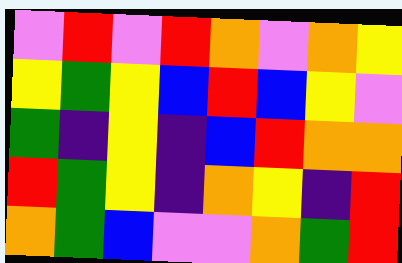[["violet", "red", "violet", "red", "orange", "violet", "orange", "yellow"], ["yellow", "green", "yellow", "blue", "red", "blue", "yellow", "violet"], ["green", "indigo", "yellow", "indigo", "blue", "red", "orange", "orange"], ["red", "green", "yellow", "indigo", "orange", "yellow", "indigo", "red"], ["orange", "green", "blue", "violet", "violet", "orange", "green", "red"]]